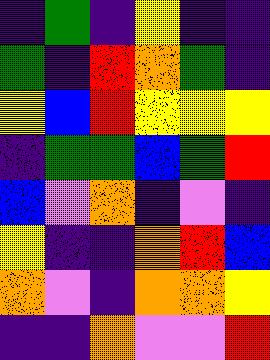[["indigo", "green", "indigo", "yellow", "indigo", "indigo"], ["green", "indigo", "red", "orange", "green", "indigo"], ["yellow", "blue", "red", "yellow", "yellow", "yellow"], ["indigo", "green", "green", "blue", "green", "red"], ["blue", "violet", "orange", "indigo", "violet", "indigo"], ["yellow", "indigo", "indigo", "orange", "red", "blue"], ["orange", "violet", "indigo", "orange", "orange", "yellow"], ["indigo", "indigo", "orange", "violet", "violet", "red"]]